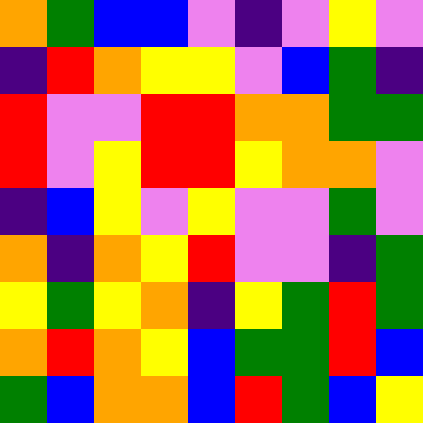[["orange", "green", "blue", "blue", "violet", "indigo", "violet", "yellow", "violet"], ["indigo", "red", "orange", "yellow", "yellow", "violet", "blue", "green", "indigo"], ["red", "violet", "violet", "red", "red", "orange", "orange", "green", "green"], ["red", "violet", "yellow", "red", "red", "yellow", "orange", "orange", "violet"], ["indigo", "blue", "yellow", "violet", "yellow", "violet", "violet", "green", "violet"], ["orange", "indigo", "orange", "yellow", "red", "violet", "violet", "indigo", "green"], ["yellow", "green", "yellow", "orange", "indigo", "yellow", "green", "red", "green"], ["orange", "red", "orange", "yellow", "blue", "green", "green", "red", "blue"], ["green", "blue", "orange", "orange", "blue", "red", "green", "blue", "yellow"]]